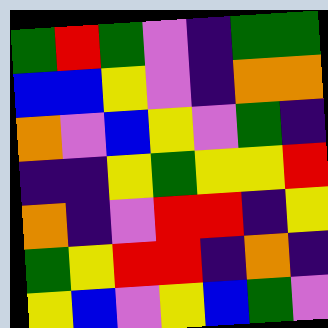[["green", "red", "green", "violet", "indigo", "green", "green"], ["blue", "blue", "yellow", "violet", "indigo", "orange", "orange"], ["orange", "violet", "blue", "yellow", "violet", "green", "indigo"], ["indigo", "indigo", "yellow", "green", "yellow", "yellow", "red"], ["orange", "indigo", "violet", "red", "red", "indigo", "yellow"], ["green", "yellow", "red", "red", "indigo", "orange", "indigo"], ["yellow", "blue", "violet", "yellow", "blue", "green", "violet"]]